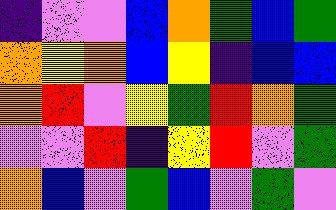[["indigo", "violet", "violet", "blue", "orange", "green", "blue", "green"], ["orange", "yellow", "orange", "blue", "yellow", "indigo", "blue", "blue"], ["orange", "red", "violet", "yellow", "green", "red", "orange", "green"], ["violet", "violet", "red", "indigo", "yellow", "red", "violet", "green"], ["orange", "blue", "violet", "green", "blue", "violet", "green", "violet"]]